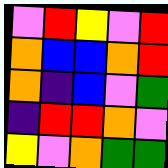[["violet", "red", "yellow", "violet", "red"], ["orange", "blue", "blue", "orange", "red"], ["orange", "indigo", "blue", "violet", "green"], ["indigo", "red", "red", "orange", "violet"], ["yellow", "violet", "orange", "green", "green"]]